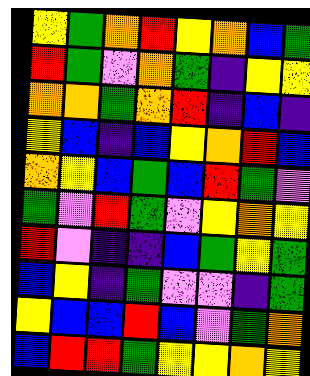[["yellow", "green", "orange", "red", "yellow", "orange", "blue", "green"], ["red", "green", "violet", "orange", "green", "indigo", "yellow", "yellow"], ["orange", "orange", "green", "orange", "red", "indigo", "blue", "indigo"], ["yellow", "blue", "indigo", "blue", "yellow", "orange", "red", "blue"], ["orange", "yellow", "blue", "green", "blue", "red", "green", "violet"], ["green", "violet", "red", "green", "violet", "yellow", "orange", "yellow"], ["red", "violet", "indigo", "indigo", "blue", "green", "yellow", "green"], ["blue", "yellow", "indigo", "green", "violet", "violet", "indigo", "green"], ["yellow", "blue", "blue", "red", "blue", "violet", "green", "orange"], ["blue", "red", "red", "green", "yellow", "yellow", "orange", "yellow"]]